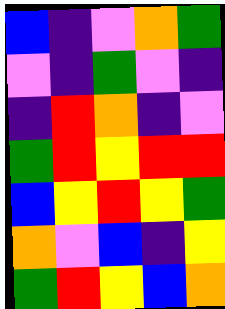[["blue", "indigo", "violet", "orange", "green"], ["violet", "indigo", "green", "violet", "indigo"], ["indigo", "red", "orange", "indigo", "violet"], ["green", "red", "yellow", "red", "red"], ["blue", "yellow", "red", "yellow", "green"], ["orange", "violet", "blue", "indigo", "yellow"], ["green", "red", "yellow", "blue", "orange"]]